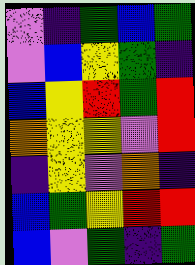[["violet", "indigo", "green", "blue", "green"], ["violet", "blue", "yellow", "green", "indigo"], ["blue", "yellow", "red", "green", "red"], ["orange", "yellow", "yellow", "violet", "red"], ["indigo", "yellow", "violet", "orange", "indigo"], ["blue", "green", "yellow", "red", "red"], ["blue", "violet", "green", "indigo", "green"]]